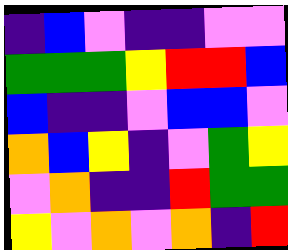[["indigo", "blue", "violet", "indigo", "indigo", "violet", "violet"], ["green", "green", "green", "yellow", "red", "red", "blue"], ["blue", "indigo", "indigo", "violet", "blue", "blue", "violet"], ["orange", "blue", "yellow", "indigo", "violet", "green", "yellow"], ["violet", "orange", "indigo", "indigo", "red", "green", "green"], ["yellow", "violet", "orange", "violet", "orange", "indigo", "red"]]